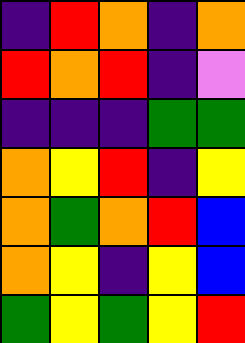[["indigo", "red", "orange", "indigo", "orange"], ["red", "orange", "red", "indigo", "violet"], ["indigo", "indigo", "indigo", "green", "green"], ["orange", "yellow", "red", "indigo", "yellow"], ["orange", "green", "orange", "red", "blue"], ["orange", "yellow", "indigo", "yellow", "blue"], ["green", "yellow", "green", "yellow", "red"]]